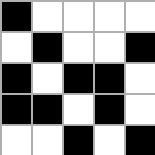[["black", "white", "white", "white", "white"], ["white", "black", "white", "white", "black"], ["black", "white", "black", "black", "white"], ["black", "black", "white", "black", "white"], ["white", "white", "black", "white", "black"]]